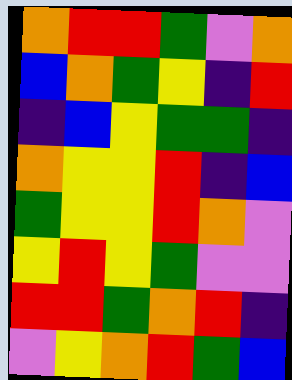[["orange", "red", "red", "green", "violet", "orange"], ["blue", "orange", "green", "yellow", "indigo", "red"], ["indigo", "blue", "yellow", "green", "green", "indigo"], ["orange", "yellow", "yellow", "red", "indigo", "blue"], ["green", "yellow", "yellow", "red", "orange", "violet"], ["yellow", "red", "yellow", "green", "violet", "violet"], ["red", "red", "green", "orange", "red", "indigo"], ["violet", "yellow", "orange", "red", "green", "blue"]]